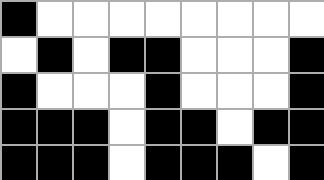[["black", "white", "white", "white", "white", "white", "white", "white", "white"], ["white", "black", "white", "black", "black", "white", "white", "white", "black"], ["black", "white", "white", "white", "black", "white", "white", "white", "black"], ["black", "black", "black", "white", "black", "black", "white", "black", "black"], ["black", "black", "black", "white", "black", "black", "black", "white", "black"]]